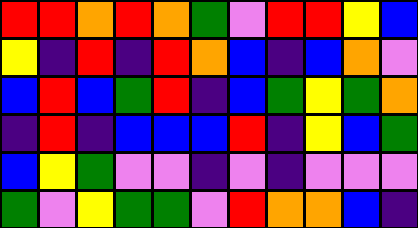[["red", "red", "orange", "red", "orange", "green", "violet", "red", "red", "yellow", "blue"], ["yellow", "indigo", "red", "indigo", "red", "orange", "blue", "indigo", "blue", "orange", "violet"], ["blue", "red", "blue", "green", "red", "indigo", "blue", "green", "yellow", "green", "orange"], ["indigo", "red", "indigo", "blue", "blue", "blue", "red", "indigo", "yellow", "blue", "green"], ["blue", "yellow", "green", "violet", "violet", "indigo", "violet", "indigo", "violet", "violet", "violet"], ["green", "violet", "yellow", "green", "green", "violet", "red", "orange", "orange", "blue", "indigo"]]